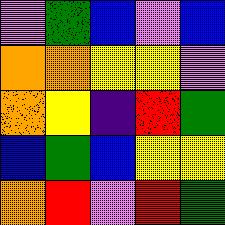[["violet", "green", "blue", "violet", "blue"], ["orange", "orange", "yellow", "yellow", "violet"], ["orange", "yellow", "indigo", "red", "green"], ["blue", "green", "blue", "yellow", "yellow"], ["orange", "red", "violet", "red", "green"]]